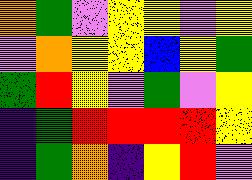[["orange", "green", "violet", "yellow", "yellow", "violet", "yellow"], ["violet", "orange", "yellow", "yellow", "blue", "yellow", "green"], ["green", "red", "yellow", "violet", "green", "violet", "yellow"], ["indigo", "green", "red", "red", "red", "red", "yellow"], ["indigo", "green", "orange", "indigo", "yellow", "red", "violet"]]